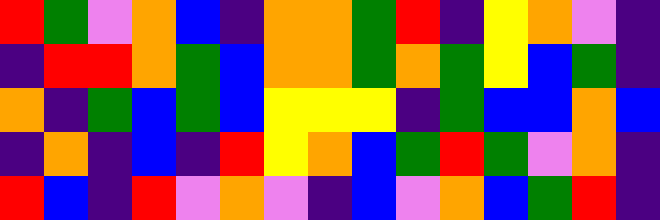[["red", "green", "violet", "orange", "blue", "indigo", "orange", "orange", "green", "red", "indigo", "yellow", "orange", "violet", "indigo"], ["indigo", "red", "red", "orange", "green", "blue", "orange", "orange", "green", "orange", "green", "yellow", "blue", "green", "indigo"], ["orange", "indigo", "green", "blue", "green", "blue", "yellow", "yellow", "yellow", "indigo", "green", "blue", "blue", "orange", "blue"], ["indigo", "orange", "indigo", "blue", "indigo", "red", "yellow", "orange", "blue", "green", "red", "green", "violet", "orange", "indigo"], ["red", "blue", "indigo", "red", "violet", "orange", "violet", "indigo", "blue", "violet", "orange", "blue", "green", "red", "indigo"]]